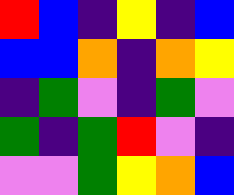[["red", "blue", "indigo", "yellow", "indigo", "blue"], ["blue", "blue", "orange", "indigo", "orange", "yellow"], ["indigo", "green", "violet", "indigo", "green", "violet"], ["green", "indigo", "green", "red", "violet", "indigo"], ["violet", "violet", "green", "yellow", "orange", "blue"]]